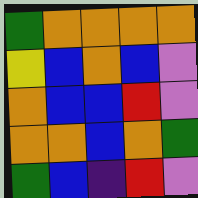[["green", "orange", "orange", "orange", "orange"], ["yellow", "blue", "orange", "blue", "violet"], ["orange", "blue", "blue", "red", "violet"], ["orange", "orange", "blue", "orange", "green"], ["green", "blue", "indigo", "red", "violet"]]